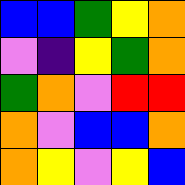[["blue", "blue", "green", "yellow", "orange"], ["violet", "indigo", "yellow", "green", "orange"], ["green", "orange", "violet", "red", "red"], ["orange", "violet", "blue", "blue", "orange"], ["orange", "yellow", "violet", "yellow", "blue"]]